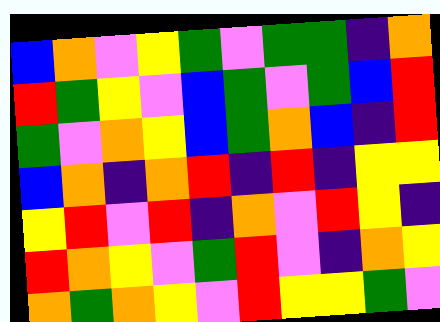[["blue", "orange", "violet", "yellow", "green", "violet", "green", "green", "indigo", "orange"], ["red", "green", "yellow", "violet", "blue", "green", "violet", "green", "blue", "red"], ["green", "violet", "orange", "yellow", "blue", "green", "orange", "blue", "indigo", "red"], ["blue", "orange", "indigo", "orange", "red", "indigo", "red", "indigo", "yellow", "yellow"], ["yellow", "red", "violet", "red", "indigo", "orange", "violet", "red", "yellow", "indigo"], ["red", "orange", "yellow", "violet", "green", "red", "violet", "indigo", "orange", "yellow"], ["orange", "green", "orange", "yellow", "violet", "red", "yellow", "yellow", "green", "violet"]]